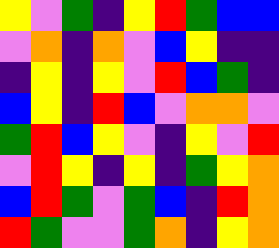[["yellow", "violet", "green", "indigo", "yellow", "red", "green", "blue", "blue"], ["violet", "orange", "indigo", "orange", "violet", "blue", "yellow", "indigo", "indigo"], ["indigo", "yellow", "indigo", "yellow", "violet", "red", "blue", "green", "indigo"], ["blue", "yellow", "indigo", "red", "blue", "violet", "orange", "orange", "violet"], ["green", "red", "blue", "yellow", "violet", "indigo", "yellow", "violet", "red"], ["violet", "red", "yellow", "indigo", "yellow", "indigo", "green", "yellow", "orange"], ["blue", "red", "green", "violet", "green", "blue", "indigo", "red", "orange"], ["red", "green", "violet", "violet", "green", "orange", "indigo", "yellow", "orange"]]